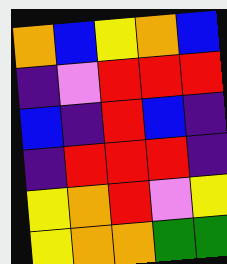[["orange", "blue", "yellow", "orange", "blue"], ["indigo", "violet", "red", "red", "red"], ["blue", "indigo", "red", "blue", "indigo"], ["indigo", "red", "red", "red", "indigo"], ["yellow", "orange", "red", "violet", "yellow"], ["yellow", "orange", "orange", "green", "green"]]